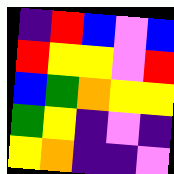[["indigo", "red", "blue", "violet", "blue"], ["red", "yellow", "yellow", "violet", "red"], ["blue", "green", "orange", "yellow", "yellow"], ["green", "yellow", "indigo", "violet", "indigo"], ["yellow", "orange", "indigo", "indigo", "violet"]]